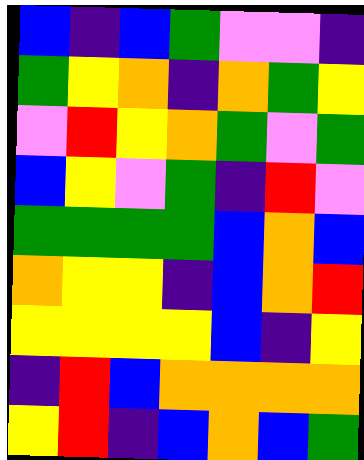[["blue", "indigo", "blue", "green", "violet", "violet", "indigo"], ["green", "yellow", "orange", "indigo", "orange", "green", "yellow"], ["violet", "red", "yellow", "orange", "green", "violet", "green"], ["blue", "yellow", "violet", "green", "indigo", "red", "violet"], ["green", "green", "green", "green", "blue", "orange", "blue"], ["orange", "yellow", "yellow", "indigo", "blue", "orange", "red"], ["yellow", "yellow", "yellow", "yellow", "blue", "indigo", "yellow"], ["indigo", "red", "blue", "orange", "orange", "orange", "orange"], ["yellow", "red", "indigo", "blue", "orange", "blue", "green"]]